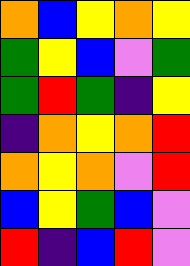[["orange", "blue", "yellow", "orange", "yellow"], ["green", "yellow", "blue", "violet", "green"], ["green", "red", "green", "indigo", "yellow"], ["indigo", "orange", "yellow", "orange", "red"], ["orange", "yellow", "orange", "violet", "red"], ["blue", "yellow", "green", "blue", "violet"], ["red", "indigo", "blue", "red", "violet"]]